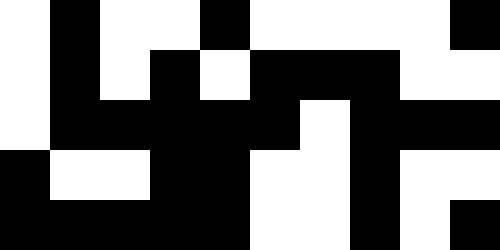[["white", "black", "white", "white", "black", "white", "white", "white", "white", "black"], ["white", "black", "white", "black", "white", "black", "black", "black", "white", "white"], ["white", "black", "black", "black", "black", "black", "white", "black", "black", "black"], ["black", "white", "white", "black", "black", "white", "white", "black", "white", "white"], ["black", "black", "black", "black", "black", "white", "white", "black", "white", "black"]]